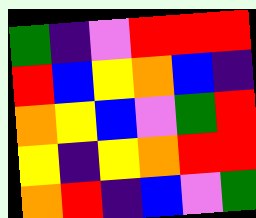[["green", "indigo", "violet", "red", "red", "red"], ["red", "blue", "yellow", "orange", "blue", "indigo"], ["orange", "yellow", "blue", "violet", "green", "red"], ["yellow", "indigo", "yellow", "orange", "red", "red"], ["orange", "red", "indigo", "blue", "violet", "green"]]